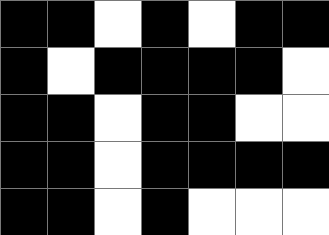[["black", "black", "white", "black", "white", "black", "black"], ["black", "white", "black", "black", "black", "black", "white"], ["black", "black", "white", "black", "black", "white", "white"], ["black", "black", "white", "black", "black", "black", "black"], ["black", "black", "white", "black", "white", "white", "white"]]